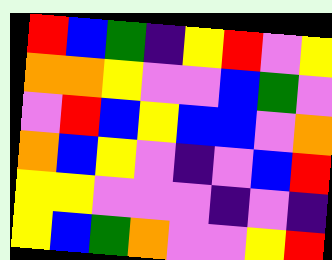[["red", "blue", "green", "indigo", "yellow", "red", "violet", "yellow"], ["orange", "orange", "yellow", "violet", "violet", "blue", "green", "violet"], ["violet", "red", "blue", "yellow", "blue", "blue", "violet", "orange"], ["orange", "blue", "yellow", "violet", "indigo", "violet", "blue", "red"], ["yellow", "yellow", "violet", "violet", "violet", "indigo", "violet", "indigo"], ["yellow", "blue", "green", "orange", "violet", "violet", "yellow", "red"]]